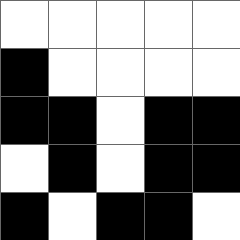[["white", "white", "white", "white", "white"], ["black", "white", "white", "white", "white"], ["black", "black", "white", "black", "black"], ["white", "black", "white", "black", "black"], ["black", "white", "black", "black", "white"]]